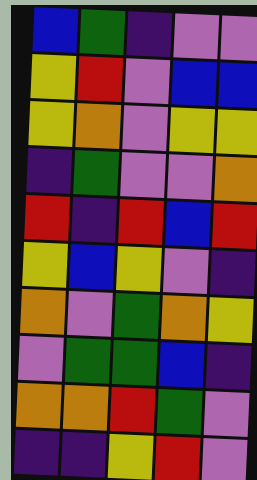[["blue", "green", "indigo", "violet", "violet"], ["yellow", "red", "violet", "blue", "blue"], ["yellow", "orange", "violet", "yellow", "yellow"], ["indigo", "green", "violet", "violet", "orange"], ["red", "indigo", "red", "blue", "red"], ["yellow", "blue", "yellow", "violet", "indigo"], ["orange", "violet", "green", "orange", "yellow"], ["violet", "green", "green", "blue", "indigo"], ["orange", "orange", "red", "green", "violet"], ["indigo", "indigo", "yellow", "red", "violet"]]